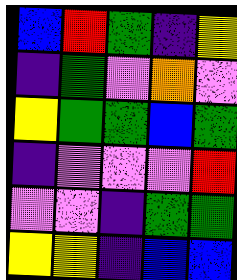[["blue", "red", "green", "indigo", "yellow"], ["indigo", "green", "violet", "orange", "violet"], ["yellow", "green", "green", "blue", "green"], ["indigo", "violet", "violet", "violet", "red"], ["violet", "violet", "indigo", "green", "green"], ["yellow", "yellow", "indigo", "blue", "blue"]]